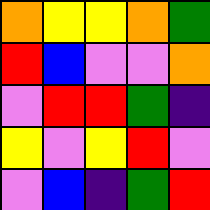[["orange", "yellow", "yellow", "orange", "green"], ["red", "blue", "violet", "violet", "orange"], ["violet", "red", "red", "green", "indigo"], ["yellow", "violet", "yellow", "red", "violet"], ["violet", "blue", "indigo", "green", "red"]]